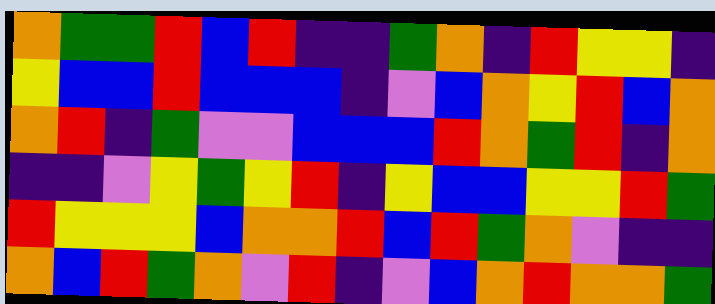[["orange", "green", "green", "red", "blue", "red", "indigo", "indigo", "green", "orange", "indigo", "red", "yellow", "yellow", "indigo"], ["yellow", "blue", "blue", "red", "blue", "blue", "blue", "indigo", "violet", "blue", "orange", "yellow", "red", "blue", "orange"], ["orange", "red", "indigo", "green", "violet", "violet", "blue", "blue", "blue", "red", "orange", "green", "red", "indigo", "orange"], ["indigo", "indigo", "violet", "yellow", "green", "yellow", "red", "indigo", "yellow", "blue", "blue", "yellow", "yellow", "red", "green"], ["red", "yellow", "yellow", "yellow", "blue", "orange", "orange", "red", "blue", "red", "green", "orange", "violet", "indigo", "indigo"], ["orange", "blue", "red", "green", "orange", "violet", "red", "indigo", "violet", "blue", "orange", "red", "orange", "orange", "green"]]